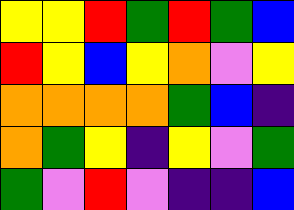[["yellow", "yellow", "red", "green", "red", "green", "blue"], ["red", "yellow", "blue", "yellow", "orange", "violet", "yellow"], ["orange", "orange", "orange", "orange", "green", "blue", "indigo"], ["orange", "green", "yellow", "indigo", "yellow", "violet", "green"], ["green", "violet", "red", "violet", "indigo", "indigo", "blue"]]